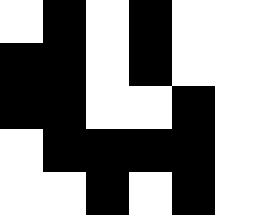[["white", "black", "white", "black", "white", "white"], ["black", "black", "white", "black", "white", "white"], ["black", "black", "white", "white", "black", "white"], ["white", "black", "black", "black", "black", "white"], ["white", "white", "black", "white", "black", "white"]]